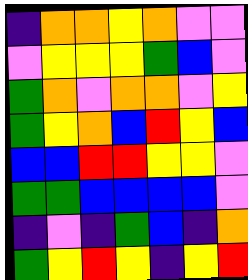[["indigo", "orange", "orange", "yellow", "orange", "violet", "violet"], ["violet", "yellow", "yellow", "yellow", "green", "blue", "violet"], ["green", "orange", "violet", "orange", "orange", "violet", "yellow"], ["green", "yellow", "orange", "blue", "red", "yellow", "blue"], ["blue", "blue", "red", "red", "yellow", "yellow", "violet"], ["green", "green", "blue", "blue", "blue", "blue", "violet"], ["indigo", "violet", "indigo", "green", "blue", "indigo", "orange"], ["green", "yellow", "red", "yellow", "indigo", "yellow", "red"]]